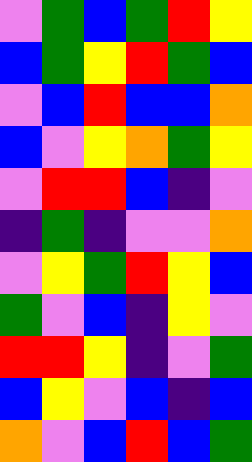[["violet", "green", "blue", "green", "red", "yellow"], ["blue", "green", "yellow", "red", "green", "blue"], ["violet", "blue", "red", "blue", "blue", "orange"], ["blue", "violet", "yellow", "orange", "green", "yellow"], ["violet", "red", "red", "blue", "indigo", "violet"], ["indigo", "green", "indigo", "violet", "violet", "orange"], ["violet", "yellow", "green", "red", "yellow", "blue"], ["green", "violet", "blue", "indigo", "yellow", "violet"], ["red", "red", "yellow", "indigo", "violet", "green"], ["blue", "yellow", "violet", "blue", "indigo", "blue"], ["orange", "violet", "blue", "red", "blue", "green"]]